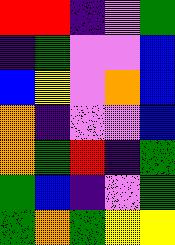[["red", "red", "indigo", "violet", "green"], ["indigo", "green", "violet", "violet", "blue"], ["blue", "yellow", "violet", "orange", "blue"], ["orange", "indigo", "violet", "violet", "blue"], ["orange", "green", "red", "indigo", "green"], ["green", "blue", "indigo", "violet", "green"], ["green", "orange", "green", "yellow", "yellow"]]